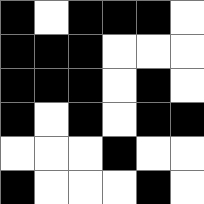[["black", "white", "black", "black", "black", "white"], ["black", "black", "black", "white", "white", "white"], ["black", "black", "black", "white", "black", "white"], ["black", "white", "black", "white", "black", "black"], ["white", "white", "white", "black", "white", "white"], ["black", "white", "white", "white", "black", "white"]]